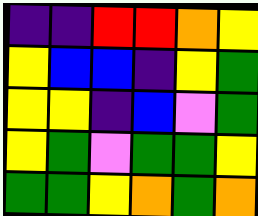[["indigo", "indigo", "red", "red", "orange", "yellow"], ["yellow", "blue", "blue", "indigo", "yellow", "green"], ["yellow", "yellow", "indigo", "blue", "violet", "green"], ["yellow", "green", "violet", "green", "green", "yellow"], ["green", "green", "yellow", "orange", "green", "orange"]]